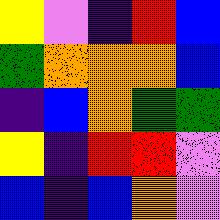[["yellow", "violet", "indigo", "red", "blue"], ["green", "orange", "orange", "orange", "blue"], ["indigo", "blue", "orange", "green", "green"], ["yellow", "indigo", "red", "red", "violet"], ["blue", "indigo", "blue", "orange", "violet"]]